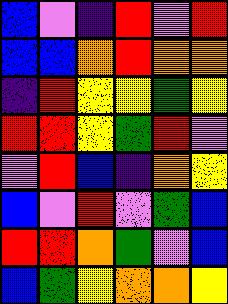[["blue", "violet", "indigo", "red", "violet", "red"], ["blue", "blue", "orange", "red", "orange", "orange"], ["indigo", "red", "yellow", "yellow", "green", "yellow"], ["red", "red", "yellow", "green", "red", "violet"], ["violet", "red", "blue", "indigo", "orange", "yellow"], ["blue", "violet", "red", "violet", "green", "blue"], ["red", "red", "orange", "green", "violet", "blue"], ["blue", "green", "yellow", "orange", "orange", "yellow"]]